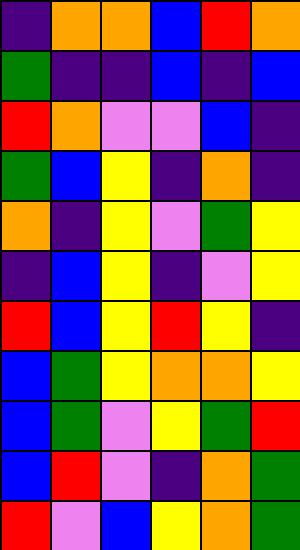[["indigo", "orange", "orange", "blue", "red", "orange"], ["green", "indigo", "indigo", "blue", "indigo", "blue"], ["red", "orange", "violet", "violet", "blue", "indigo"], ["green", "blue", "yellow", "indigo", "orange", "indigo"], ["orange", "indigo", "yellow", "violet", "green", "yellow"], ["indigo", "blue", "yellow", "indigo", "violet", "yellow"], ["red", "blue", "yellow", "red", "yellow", "indigo"], ["blue", "green", "yellow", "orange", "orange", "yellow"], ["blue", "green", "violet", "yellow", "green", "red"], ["blue", "red", "violet", "indigo", "orange", "green"], ["red", "violet", "blue", "yellow", "orange", "green"]]